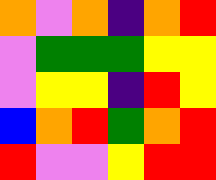[["orange", "violet", "orange", "indigo", "orange", "red"], ["violet", "green", "green", "green", "yellow", "yellow"], ["violet", "yellow", "yellow", "indigo", "red", "yellow"], ["blue", "orange", "red", "green", "orange", "red"], ["red", "violet", "violet", "yellow", "red", "red"]]